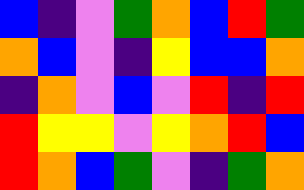[["blue", "indigo", "violet", "green", "orange", "blue", "red", "green"], ["orange", "blue", "violet", "indigo", "yellow", "blue", "blue", "orange"], ["indigo", "orange", "violet", "blue", "violet", "red", "indigo", "red"], ["red", "yellow", "yellow", "violet", "yellow", "orange", "red", "blue"], ["red", "orange", "blue", "green", "violet", "indigo", "green", "orange"]]